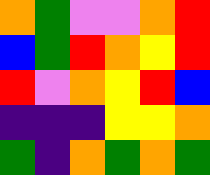[["orange", "green", "violet", "violet", "orange", "red"], ["blue", "green", "red", "orange", "yellow", "red"], ["red", "violet", "orange", "yellow", "red", "blue"], ["indigo", "indigo", "indigo", "yellow", "yellow", "orange"], ["green", "indigo", "orange", "green", "orange", "green"]]